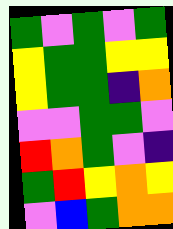[["green", "violet", "green", "violet", "green"], ["yellow", "green", "green", "yellow", "yellow"], ["yellow", "green", "green", "indigo", "orange"], ["violet", "violet", "green", "green", "violet"], ["red", "orange", "green", "violet", "indigo"], ["green", "red", "yellow", "orange", "yellow"], ["violet", "blue", "green", "orange", "orange"]]